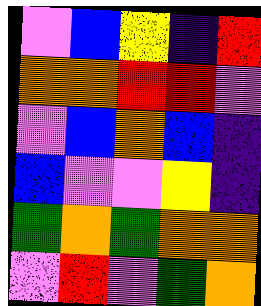[["violet", "blue", "yellow", "indigo", "red"], ["orange", "orange", "red", "red", "violet"], ["violet", "blue", "orange", "blue", "indigo"], ["blue", "violet", "violet", "yellow", "indigo"], ["green", "orange", "green", "orange", "orange"], ["violet", "red", "violet", "green", "orange"]]